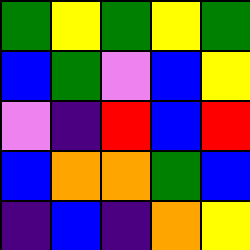[["green", "yellow", "green", "yellow", "green"], ["blue", "green", "violet", "blue", "yellow"], ["violet", "indigo", "red", "blue", "red"], ["blue", "orange", "orange", "green", "blue"], ["indigo", "blue", "indigo", "orange", "yellow"]]